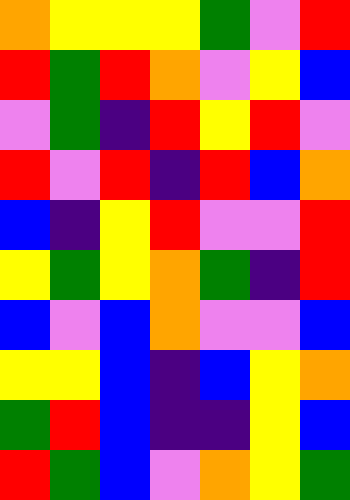[["orange", "yellow", "yellow", "yellow", "green", "violet", "red"], ["red", "green", "red", "orange", "violet", "yellow", "blue"], ["violet", "green", "indigo", "red", "yellow", "red", "violet"], ["red", "violet", "red", "indigo", "red", "blue", "orange"], ["blue", "indigo", "yellow", "red", "violet", "violet", "red"], ["yellow", "green", "yellow", "orange", "green", "indigo", "red"], ["blue", "violet", "blue", "orange", "violet", "violet", "blue"], ["yellow", "yellow", "blue", "indigo", "blue", "yellow", "orange"], ["green", "red", "blue", "indigo", "indigo", "yellow", "blue"], ["red", "green", "blue", "violet", "orange", "yellow", "green"]]